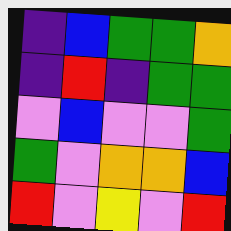[["indigo", "blue", "green", "green", "orange"], ["indigo", "red", "indigo", "green", "green"], ["violet", "blue", "violet", "violet", "green"], ["green", "violet", "orange", "orange", "blue"], ["red", "violet", "yellow", "violet", "red"]]